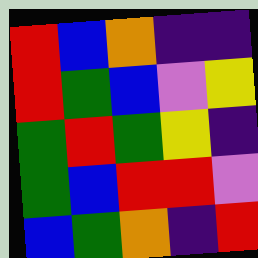[["red", "blue", "orange", "indigo", "indigo"], ["red", "green", "blue", "violet", "yellow"], ["green", "red", "green", "yellow", "indigo"], ["green", "blue", "red", "red", "violet"], ["blue", "green", "orange", "indigo", "red"]]